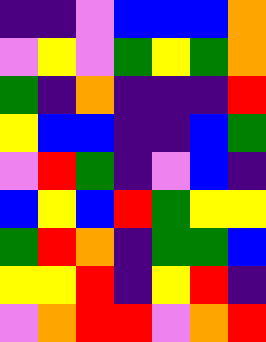[["indigo", "indigo", "violet", "blue", "blue", "blue", "orange"], ["violet", "yellow", "violet", "green", "yellow", "green", "orange"], ["green", "indigo", "orange", "indigo", "indigo", "indigo", "red"], ["yellow", "blue", "blue", "indigo", "indigo", "blue", "green"], ["violet", "red", "green", "indigo", "violet", "blue", "indigo"], ["blue", "yellow", "blue", "red", "green", "yellow", "yellow"], ["green", "red", "orange", "indigo", "green", "green", "blue"], ["yellow", "yellow", "red", "indigo", "yellow", "red", "indigo"], ["violet", "orange", "red", "red", "violet", "orange", "red"]]